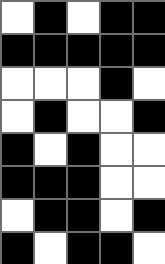[["white", "black", "white", "black", "black"], ["black", "black", "black", "black", "black"], ["white", "white", "white", "black", "white"], ["white", "black", "white", "white", "black"], ["black", "white", "black", "white", "white"], ["black", "black", "black", "white", "white"], ["white", "black", "black", "white", "black"], ["black", "white", "black", "black", "white"]]